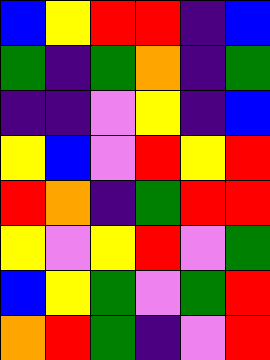[["blue", "yellow", "red", "red", "indigo", "blue"], ["green", "indigo", "green", "orange", "indigo", "green"], ["indigo", "indigo", "violet", "yellow", "indigo", "blue"], ["yellow", "blue", "violet", "red", "yellow", "red"], ["red", "orange", "indigo", "green", "red", "red"], ["yellow", "violet", "yellow", "red", "violet", "green"], ["blue", "yellow", "green", "violet", "green", "red"], ["orange", "red", "green", "indigo", "violet", "red"]]